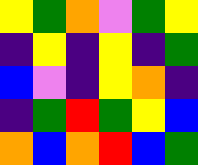[["yellow", "green", "orange", "violet", "green", "yellow"], ["indigo", "yellow", "indigo", "yellow", "indigo", "green"], ["blue", "violet", "indigo", "yellow", "orange", "indigo"], ["indigo", "green", "red", "green", "yellow", "blue"], ["orange", "blue", "orange", "red", "blue", "green"]]